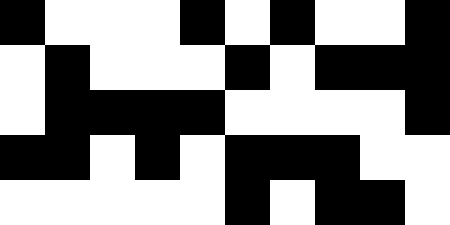[["black", "white", "white", "white", "black", "white", "black", "white", "white", "black"], ["white", "black", "white", "white", "white", "black", "white", "black", "black", "black"], ["white", "black", "black", "black", "black", "white", "white", "white", "white", "black"], ["black", "black", "white", "black", "white", "black", "black", "black", "white", "white"], ["white", "white", "white", "white", "white", "black", "white", "black", "black", "white"]]